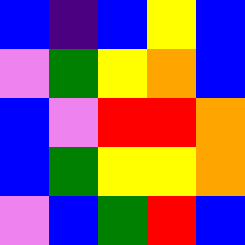[["blue", "indigo", "blue", "yellow", "blue"], ["violet", "green", "yellow", "orange", "blue"], ["blue", "violet", "red", "red", "orange"], ["blue", "green", "yellow", "yellow", "orange"], ["violet", "blue", "green", "red", "blue"]]